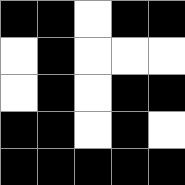[["black", "black", "white", "black", "black"], ["white", "black", "white", "white", "white"], ["white", "black", "white", "black", "black"], ["black", "black", "white", "black", "white"], ["black", "black", "black", "black", "black"]]